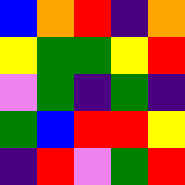[["blue", "orange", "red", "indigo", "orange"], ["yellow", "green", "green", "yellow", "red"], ["violet", "green", "indigo", "green", "indigo"], ["green", "blue", "red", "red", "yellow"], ["indigo", "red", "violet", "green", "red"]]